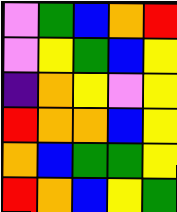[["violet", "green", "blue", "orange", "red"], ["violet", "yellow", "green", "blue", "yellow"], ["indigo", "orange", "yellow", "violet", "yellow"], ["red", "orange", "orange", "blue", "yellow"], ["orange", "blue", "green", "green", "yellow"], ["red", "orange", "blue", "yellow", "green"]]